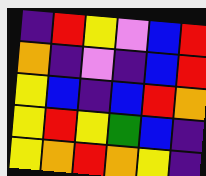[["indigo", "red", "yellow", "violet", "blue", "red"], ["orange", "indigo", "violet", "indigo", "blue", "red"], ["yellow", "blue", "indigo", "blue", "red", "orange"], ["yellow", "red", "yellow", "green", "blue", "indigo"], ["yellow", "orange", "red", "orange", "yellow", "indigo"]]